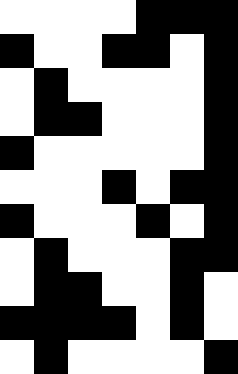[["white", "white", "white", "white", "black", "black", "black"], ["black", "white", "white", "black", "black", "white", "black"], ["white", "black", "white", "white", "white", "white", "black"], ["white", "black", "black", "white", "white", "white", "black"], ["black", "white", "white", "white", "white", "white", "black"], ["white", "white", "white", "black", "white", "black", "black"], ["black", "white", "white", "white", "black", "white", "black"], ["white", "black", "white", "white", "white", "black", "black"], ["white", "black", "black", "white", "white", "black", "white"], ["black", "black", "black", "black", "white", "black", "white"], ["white", "black", "white", "white", "white", "white", "black"]]